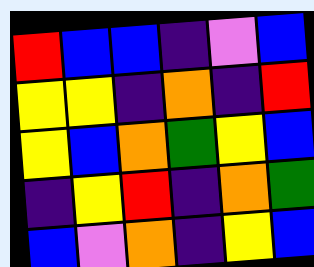[["red", "blue", "blue", "indigo", "violet", "blue"], ["yellow", "yellow", "indigo", "orange", "indigo", "red"], ["yellow", "blue", "orange", "green", "yellow", "blue"], ["indigo", "yellow", "red", "indigo", "orange", "green"], ["blue", "violet", "orange", "indigo", "yellow", "blue"]]